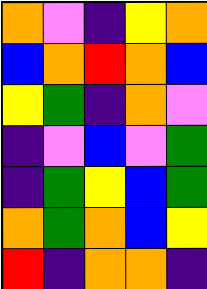[["orange", "violet", "indigo", "yellow", "orange"], ["blue", "orange", "red", "orange", "blue"], ["yellow", "green", "indigo", "orange", "violet"], ["indigo", "violet", "blue", "violet", "green"], ["indigo", "green", "yellow", "blue", "green"], ["orange", "green", "orange", "blue", "yellow"], ["red", "indigo", "orange", "orange", "indigo"]]